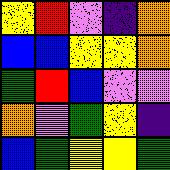[["yellow", "red", "violet", "indigo", "orange"], ["blue", "blue", "yellow", "yellow", "orange"], ["green", "red", "blue", "violet", "violet"], ["orange", "violet", "green", "yellow", "indigo"], ["blue", "green", "yellow", "yellow", "green"]]